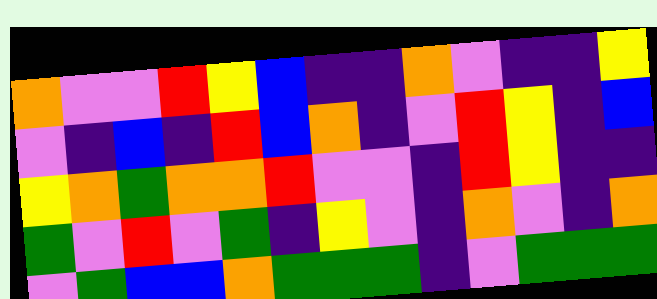[["orange", "violet", "violet", "red", "yellow", "blue", "indigo", "indigo", "orange", "violet", "indigo", "indigo", "yellow"], ["violet", "indigo", "blue", "indigo", "red", "blue", "orange", "indigo", "violet", "red", "yellow", "indigo", "blue"], ["yellow", "orange", "green", "orange", "orange", "red", "violet", "violet", "indigo", "red", "yellow", "indigo", "indigo"], ["green", "violet", "red", "violet", "green", "indigo", "yellow", "violet", "indigo", "orange", "violet", "indigo", "orange"], ["violet", "green", "blue", "blue", "orange", "green", "green", "green", "indigo", "violet", "green", "green", "green"]]